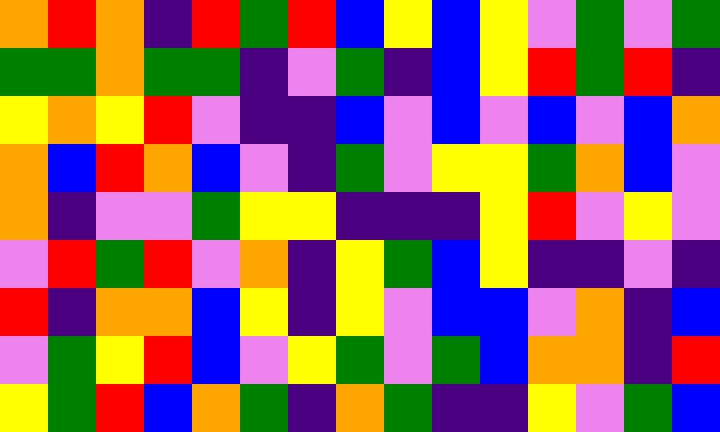[["orange", "red", "orange", "indigo", "red", "green", "red", "blue", "yellow", "blue", "yellow", "violet", "green", "violet", "green"], ["green", "green", "orange", "green", "green", "indigo", "violet", "green", "indigo", "blue", "yellow", "red", "green", "red", "indigo"], ["yellow", "orange", "yellow", "red", "violet", "indigo", "indigo", "blue", "violet", "blue", "violet", "blue", "violet", "blue", "orange"], ["orange", "blue", "red", "orange", "blue", "violet", "indigo", "green", "violet", "yellow", "yellow", "green", "orange", "blue", "violet"], ["orange", "indigo", "violet", "violet", "green", "yellow", "yellow", "indigo", "indigo", "indigo", "yellow", "red", "violet", "yellow", "violet"], ["violet", "red", "green", "red", "violet", "orange", "indigo", "yellow", "green", "blue", "yellow", "indigo", "indigo", "violet", "indigo"], ["red", "indigo", "orange", "orange", "blue", "yellow", "indigo", "yellow", "violet", "blue", "blue", "violet", "orange", "indigo", "blue"], ["violet", "green", "yellow", "red", "blue", "violet", "yellow", "green", "violet", "green", "blue", "orange", "orange", "indigo", "red"], ["yellow", "green", "red", "blue", "orange", "green", "indigo", "orange", "green", "indigo", "indigo", "yellow", "violet", "green", "blue"]]